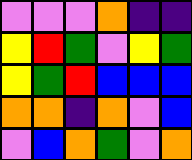[["violet", "violet", "violet", "orange", "indigo", "indigo"], ["yellow", "red", "green", "violet", "yellow", "green"], ["yellow", "green", "red", "blue", "blue", "blue"], ["orange", "orange", "indigo", "orange", "violet", "blue"], ["violet", "blue", "orange", "green", "violet", "orange"]]